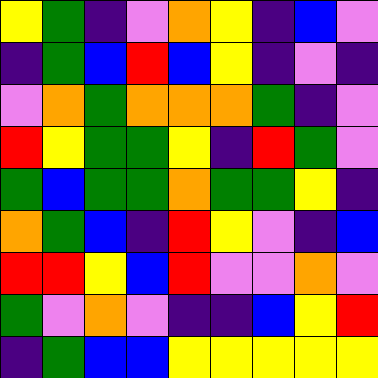[["yellow", "green", "indigo", "violet", "orange", "yellow", "indigo", "blue", "violet"], ["indigo", "green", "blue", "red", "blue", "yellow", "indigo", "violet", "indigo"], ["violet", "orange", "green", "orange", "orange", "orange", "green", "indigo", "violet"], ["red", "yellow", "green", "green", "yellow", "indigo", "red", "green", "violet"], ["green", "blue", "green", "green", "orange", "green", "green", "yellow", "indigo"], ["orange", "green", "blue", "indigo", "red", "yellow", "violet", "indigo", "blue"], ["red", "red", "yellow", "blue", "red", "violet", "violet", "orange", "violet"], ["green", "violet", "orange", "violet", "indigo", "indigo", "blue", "yellow", "red"], ["indigo", "green", "blue", "blue", "yellow", "yellow", "yellow", "yellow", "yellow"]]